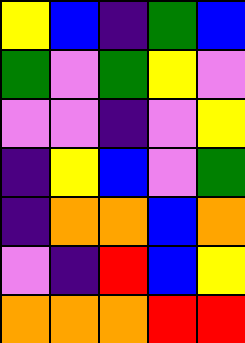[["yellow", "blue", "indigo", "green", "blue"], ["green", "violet", "green", "yellow", "violet"], ["violet", "violet", "indigo", "violet", "yellow"], ["indigo", "yellow", "blue", "violet", "green"], ["indigo", "orange", "orange", "blue", "orange"], ["violet", "indigo", "red", "blue", "yellow"], ["orange", "orange", "orange", "red", "red"]]